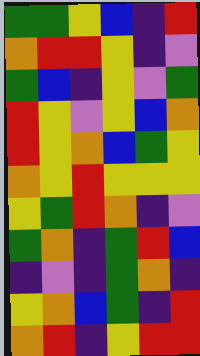[["green", "green", "yellow", "blue", "indigo", "red"], ["orange", "red", "red", "yellow", "indigo", "violet"], ["green", "blue", "indigo", "yellow", "violet", "green"], ["red", "yellow", "violet", "yellow", "blue", "orange"], ["red", "yellow", "orange", "blue", "green", "yellow"], ["orange", "yellow", "red", "yellow", "yellow", "yellow"], ["yellow", "green", "red", "orange", "indigo", "violet"], ["green", "orange", "indigo", "green", "red", "blue"], ["indigo", "violet", "indigo", "green", "orange", "indigo"], ["yellow", "orange", "blue", "green", "indigo", "red"], ["orange", "red", "indigo", "yellow", "red", "red"]]